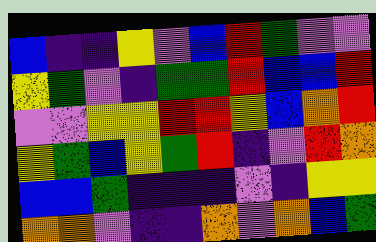[["blue", "indigo", "indigo", "yellow", "violet", "blue", "red", "green", "violet", "violet"], ["yellow", "green", "violet", "indigo", "green", "green", "red", "blue", "blue", "red"], ["violet", "violet", "yellow", "yellow", "red", "red", "yellow", "blue", "orange", "red"], ["yellow", "green", "blue", "yellow", "green", "red", "indigo", "violet", "red", "orange"], ["blue", "blue", "green", "indigo", "indigo", "indigo", "violet", "indigo", "yellow", "yellow"], ["orange", "orange", "violet", "indigo", "indigo", "orange", "violet", "orange", "blue", "green"]]